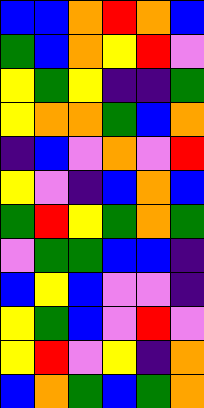[["blue", "blue", "orange", "red", "orange", "blue"], ["green", "blue", "orange", "yellow", "red", "violet"], ["yellow", "green", "yellow", "indigo", "indigo", "green"], ["yellow", "orange", "orange", "green", "blue", "orange"], ["indigo", "blue", "violet", "orange", "violet", "red"], ["yellow", "violet", "indigo", "blue", "orange", "blue"], ["green", "red", "yellow", "green", "orange", "green"], ["violet", "green", "green", "blue", "blue", "indigo"], ["blue", "yellow", "blue", "violet", "violet", "indigo"], ["yellow", "green", "blue", "violet", "red", "violet"], ["yellow", "red", "violet", "yellow", "indigo", "orange"], ["blue", "orange", "green", "blue", "green", "orange"]]